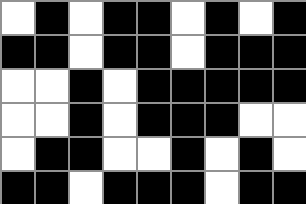[["white", "black", "white", "black", "black", "white", "black", "white", "black"], ["black", "black", "white", "black", "black", "white", "black", "black", "black"], ["white", "white", "black", "white", "black", "black", "black", "black", "black"], ["white", "white", "black", "white", "black", "black", "black", "white", "white"], ["white", "black", "black", "white", "white", "black", "white", "black", "white"], ["black", "black", "white", "black", "black", "black", "white", "black", "black"]]